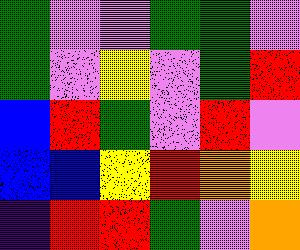[["green", "violet", "violet", "green", "green", "violet"], ["green", "violet", "yellow", "violet", "green", "red"], ["blue", "red", "green", "violet", "red", "violet"], ["blue", "blue", "yellow", "red", "orange", "yellow"], ["indigo", "red", "red", "green", "violet", "orange"]]